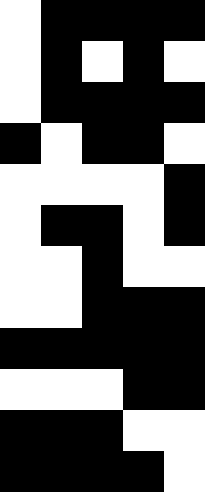[["white", "black", "black", "black", "black"], ["white", "black", "white", "black", "white"], ["white", "black", "black", "black", "black"], ["black", "white", "black", "black", "white"], ["white", "white", "white", "white", "black"], ["white", "black", "black", "white", "black"], ["white", "white", "black", "white", "white"], ["white", "white", "black", "black", "black"], ["black", "black", "black", "black", "black"], ["white", "white", "white", "black", "black"], ["black", "black", "black", "white", "white"], ["black", "black", "black", "black", "white"]]